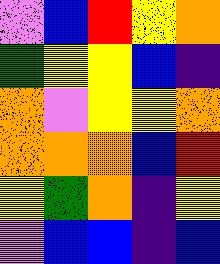[["violet", "blue", "red", "yellow", "orange"], ["green", "yellow", "yellow", "blue", "indigo"], ["orange", "violet", "yellow", "yellow", "orange"], ["orange", "orange", "orange", "blue", "red"], ["yellow", "green", "orange", "indigo", "yellow"], ["violet", "blue", "blue", "indigo", "blue"]]